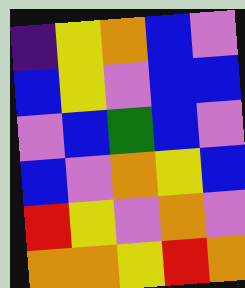[["indigo", "yellow", "orange", "blue", "violet"], ["blue", "yellow", "violet", "blue", "blue"], ["violet", "blue", "green", "blue", "violet"], ["blue", "violet", "orange", "yellow", "blue"], ["red", "yellow", "violet", "orange", "violet"], ["orange", "orange", "yellow", "red", "orange"]]